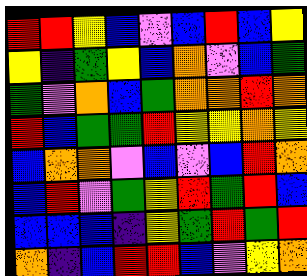[["red", "red", "yellow", "blue", "violet", "blue", "red", "blue", "yellow"], ["yellow", "indigo", "green", "yellow", "blue", "orange", "violet", "blue", "green"], ["green", "violet", "orange", "blue", "green", "orange", "orange", "red", "orange"], ["red", "blue", "green", "green", "red", "yellow", "yellow", "orange", "yellow"], ["blue", "orange", "orange", "violet", "blue", "violet", "blue", "red", "orange"], ["blue", "red", "violet", "green", "yellow", "red", "green", "red", "blue"], ["blue", "blue", "blue", "indigo", "yellow", "green", "red", "green", "red"], ["orange", "indigo", "blue", "red", "red", "blue", "violet", "yellow", "orange"]]